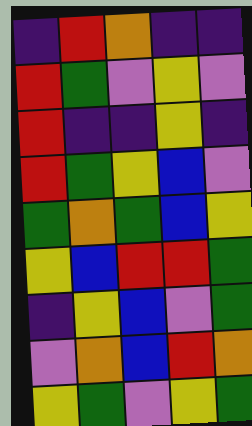[["indigo", "red", "orange", "indigo", "indigo"], ["red", "green", "violet", "yellow", "violet"], ["red", "indigo", "indigo", "yellow", "indigo"], ["red", "green", "yellow", "blue", "violet"], ["green", "orange", "green", "blue", "yellow"], ["yellow", "blue", "red", "red", "green"], ["indigo", "yellow", "blue", "violet", "green"], ["violet", "orange", "blue", "red", "orange"], ["yellow", "green", "violet", "yellow", "green"]]